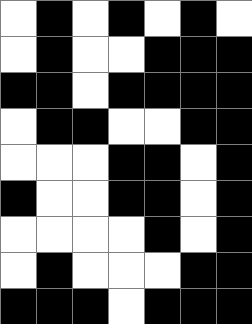[["white", "black", "white", "black", "white", "black", "white"], ["white", "black", "white", "white", "black", "black", "black"], ["black", "black", "white", "black", "black", "black", "black"], ["white", "black", "black", "white", "white", "black", "black"], ["white", "white", "white", "black", "black", "white", "black"], ["black", "white", "white", "black", "black", "white", "black"], ["white", "white", "white", "white", "black", "white", "black"], ["white", "black", "white", "white", "white", "black", "black"], ["black", "black", "black", "white", "black", "black", "black"]]